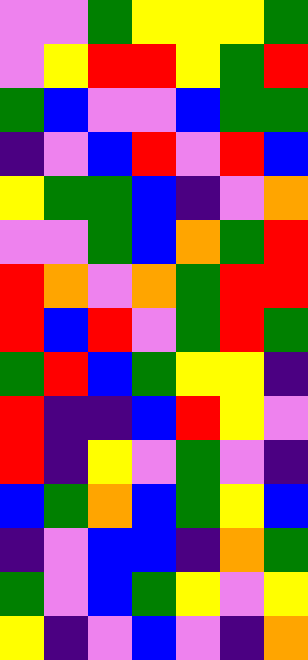[["violet", "violet", "green", "yellow", "yellow", "yellow", "green"], ["violet", "yellow", "red", "red", "yellow", "green", "red"], ["green", "blue", "violet", "violet", "blue", "green", "green"], ["indigo", "violet", "blue", "red", "violet", "red", "blue"], ["yellow", "green", "green", "blue", "indigo", "violet", "orange"], ["violet", "violet", "green", "blue", "orange", "green", "red"], ["red", "orange", "violet", "orange", "green", "red", "red"], ["red", "blue", "red", "violet", "green", "red", "green"], ["green", "red", "blue", "green", "yellow", "yellow", "indigo"], ["red", "indigo", "indigo", "blue", "red", "yellow", "violet"], ["red", "indigo", "yellow", "violet", "green", "violet", "indigo"], ["blue", "green", "orange", "blue", "green", "yellow", "blue"], ["indigo", "violet", "blue", "blue", "indigo", "orange", "green"], ["green", "violet", "blue", "green", "yellow", "violet", "yellow"], ["yellow", "indigo", "violet", "blue", "violet", "indigo", "orange"]]